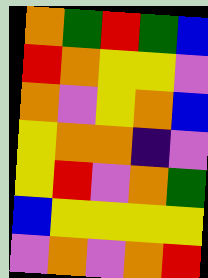[["orange", "green", "red", "green", "blue"], ["red", "orange", "yellow", "yellow", "violet"], ["orange", "violet", "yellow", "orange", "blue"], ["yellow", "orange", "orange", "indigo", "violet"], ["yellow", "red", "violet", "orange", "green"], ["blue", "yellow", "yellow", "yellow", "yellow"], ["violet", "orange", "violet", "orange", "red"]]